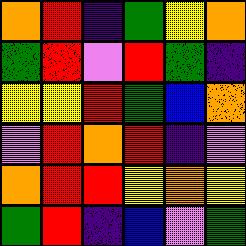[["orange", "red", "indigo", "green", "yellow", "orange"], ["green", "red", "violet", "red", "green", "indigo"], ["yellow", "yellow", "red", "green", "blue", "orange"], ["violet", "red", "orange", "red", "indigo", "violet"], ["orange", "red", "red", "yellow", "orange", "yellow"], ["green", "red", "indigo", "blue", "violet", "green"]]